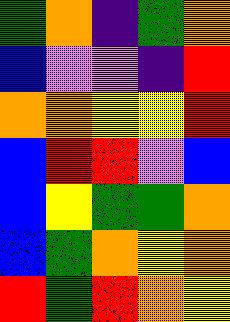[["green", "orange", "indigo", "green", "orange"], ["blue", "violet", "violet", "indigo", "red"], ["orange", "orange", "yellow", "yellow", "red"], ["blue", "red", "red", "violet", "blue"], ["blue", "yellow", "green", "green", "orange"], ["blue", "green", "orange", "yellow", "orange"], ["red", "green", "red", "orange", "yellow"]]